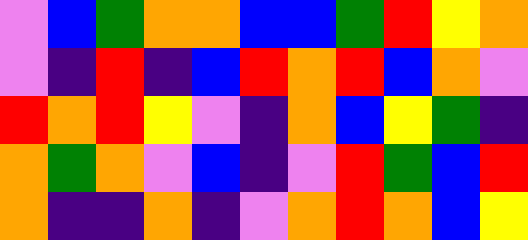[["violet", "blue", "green", "orange", "orange", "blue", "blue", "green", "red", "yellow", "orange"], ["violet", "indigo", "red", "indigo", "blue", "red", "orange", "red", "blue", "orange", "violet"], ["red", "orange", "red", "yellow", "violet", "indigo", "orange", "blue", "yellow", "green", "indigo"], ["orange", "green", "orange", "violet", "blue", "indigo", "violet", "red", "green", "blue", "red"], ["orange", "indigo", "indigo", "orange", "indigo", "violet", "orange", "red", "orange", "blue", "yellow"]]